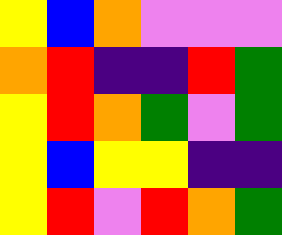[["yellow", "blue", "orange", "violet", "violet", "violet"], ["orange", "red", "indigo", "indigo", "red", "green"], ["yellow", "red", "orange", "green", "violet", "green"], ["yellow", "blue", "yellow", "yellow", "indigo", "indigo"], ["yellow", "red", "violet", "red", "orange", "green"]]